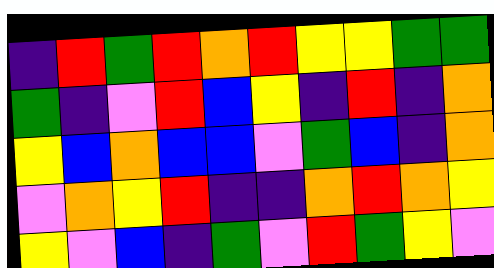[["indigo", "red", "green", "red", "orange", "red", "yellow", "yellow", "green", "green"], ["green", "indigo", "violet", "red", "blue", "yellow", "indigo", "red", "indigo", "orange"], ["yellow", "blue", "orange", "blue", "blue", "violet", "green", "blue", "indigo", "orange"], ["violet", "orange", "yellow", "red", "indigo", "indigo", "orange", "red", "orange", "yellow"], ["yellow", "violet", "blue", "indigo", "green", "violet", "red", "green", "yellow", "violet"]]